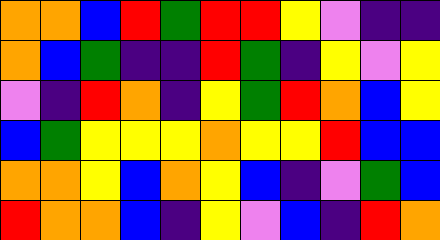[["orange", "orange", "blue", "red", "green", "red", "red", "yellow", "violet", "indigo", "indigo"], ["orange", "blue", "green", "indigo", "indigo", "red", "green", "indigo", "yellow", "violet", "yellow"], ["violet", "indigo", "red", "orange", "indigo", "yellow", "green", "red", "orange", "blue", "yellow"], ["blue", "green", "yellow", "yellow", "yellow", "orange", "yellow", "yellow", "red", "blue", "blue"], ["orange", "orange", "yellow", "blue", "orange", "yellow", "blue", "indigo", "violet", "green", "blue"], ["red", "orange", "orange", "blue", "indigo", "yellow", "violet", "blue", "indigo", "red", "orange"]]